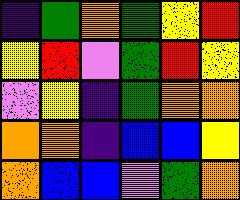[["indigo", "green", "orange", "green", "yellow", "red"], ["yellow", "red", "violet", "green", "red", "yellow"], ["violet", "yellow", "indigo", "green", "orange", "orange"], ["orange", "orange", "indigo", "blue", "blue", "yellow"], ["orange", "blue", "blue", "violet", "green", "orange"]]